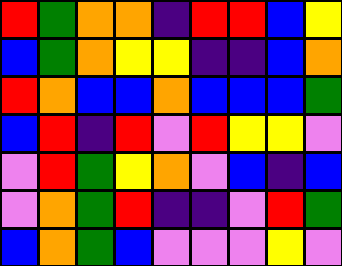[["red", "green", "orange", "orange", "indigo", "red", "red", "blue", "yellow"], ["blue", "green", "orange", "yellow", "yellow", "indigo", "indigo", "blue", "orange"], ["red", "orange", "blue", "blue", "orange", "blue", "blue", "blue", "green"], ["blue", "red", "indigo", "red", "violet", "red", "yellow", "yellow", "violet"], ["violet", "red", "green", "yellow", "orange", "violet", "blue", "indigo", "blue"], ["violet", "orange", "green", "red", "indigo", "indigo", "violet", "red", "green"], ["blue", "orange", "green", "blue", "violet", "violet", "violet", "yellow", "violet"]]